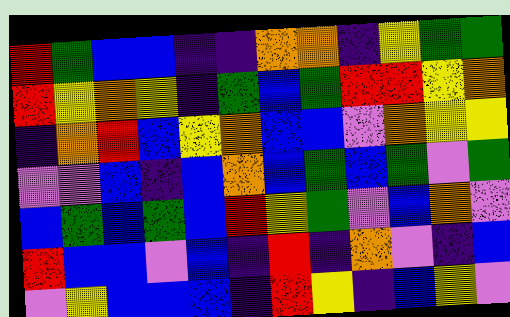[["red", "green", "blue", "blue", "indigo", "indigo", "orange", "orange", "indigo", "yellow", "green", "green"], ["red", "yellow", "orange", "yellow", "indigo", "green", "blue", "green", "red", "red", "yellow", "orange"], ["indigo", "orange", "red", "blue", "yellow", "orange", "blue", "blue", "violet", "orange", "yellow", "yellow"], ["violet", "violet", "blue", "indigo", "blue", "orange", "blue", "green", "blue", "green", "violet", "green"], ["blue", "green", "blue", "green", "blue", "red", "yellow", "green", "violet", "blue", "orange", "violet"], ["red", "blue", "blue", "violet", "blue", "indigo", "red", "indigo", "orange", "violet", "indigo", "blue"], ["violet", "yellow", "blue", "blue", "blue", "indigo", "red", "yellow", "indigo", "blue", "yellow", "violet"]]